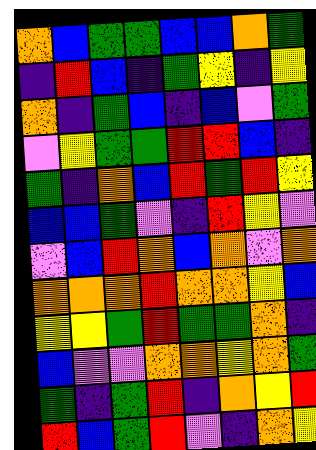[["orange", "blue", "green", "green", "blue", "blue", "orange", "green"], ["indigo", "red", "blue", "indigo", "green", "yellow", "indigo", "yellow"], ["orange", "indigo", "green", "blue", "indigo", "blue", "violet", "green"], ["violet", "yellow", "green", "green", "red", "red", "blue", "indigo"], ["green", "indigo", "orange", "blue", "red", "green", "red", "yellow"], ["blue", "blue", "green", "violet", "indigo", "red", "yellow", "violet"], ["violet", "blue", "red", "orange", "blue", "orange", "violet", "orange"], ["orange", "orange", "orange", "red", "orange", "orange", "yellow", "blue"], ["yellow", "yellow", "green", "red", "green", "green", "orange", "indigo"], ["blue", "violet", "violet", "orange", "orange", "yellow", "orange", "green"], ["green", "indigo", "green", "red", "indigo", "orange", "yellow", "red"], ["red", "blue", "green", "red", "violet", "indigo", "orange", "yellow"]]